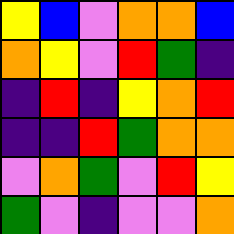[["yellow", "blue", "violet", "orange", "orange", "blue"], ["orange", "yellow", "violet", "red", "green", "indigo"], ["indigo", "red", "indigo", "yellow", "orange", "red"], ["indigo", "indigo", "red", "green", "orange", "orange"], ["violet", "orange", "green", "violet", "red", "yellow"], ["green", "violet", "indigo", "violet", "violet", "orange"]]